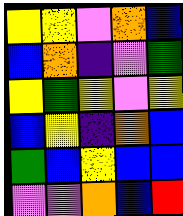[["yellow", "yellow", "violet", "orange", "blue"], ["blue", "orange", "indigo", "violet", "green"], ["yellow", "green", "yellow", "violet", "yellow"], ["blue", "yellow", "indigo", "orange", "blue"], ["green", "blue", "yellow", "blue", "blue"], ["violet", "violet", "orange", "blue", "red"]]